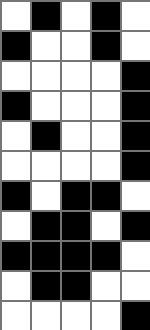[["white", "black", "white", "black", "white"], ["black", "white", "white", "black", "white"], ["white", "white", "white", "white", "black"], ["black", "white", "white", "white", "black"], ["white", "black", "white", "white", "black"], ["white", "white", "white", "white", "black"], ["black", "white", "black", "black", "white"], ["white", "black", "black", "white", "black"], ["black", "black", "black", "black", "white"], ["white", "black", "black", "white", "white"], ["white", "white", "white", "white", "black"]]